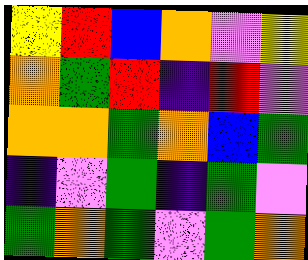[["yellow", "red", "blue", "orange", "violet", "yellow"], ["orange", "green", "red", "indigo", "red", "violet"], ["orange", "orange", "green", "orange", "blue", "green"], ["indigo", "violet", "green", "indigo", "green", "violet"], ["green", "orange", "green", "violet", "green", "orange"]]